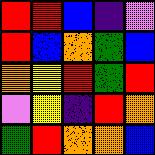[["red", "red", "blue", "indigo", "violet"], ["red", "blue", "orange", "green", "blue"], ["orange", "yellow", "red", "green", "red"], ["violet", "yellow", "indigo", "red", "orange"], ["green", "red", "orange", "orange", "blue"]]